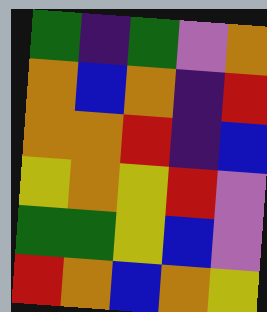[["green", "indigo", "green", "violet", "orange"], ["orange", "blue", "orange", "indigo", "red"], ["orange", "orange", "red", "indigo", "blue"], ["yellow", "orange", "yellow", "red", "violet"], ["green", "green", "yellow", "blue", "violet"], ["red", "orange", "blue", "orange", "yellow"]]